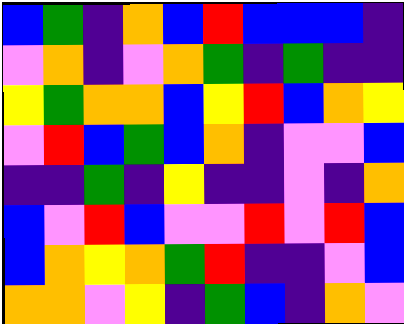[["blue", "green", "indigo", "orange", "blue", "red", "blue", "blue", "blue", "indigo"], ["violet", "orange", "indigo", "violet", "orange", "green", "indigo", "green", "indigo", "indigo"], ["yellow", "green", "orange", "orange", "blue", "yellow", "red", "blue", "orange", "yellow"], ["violet", "red", "blue", "green", "blue", "orange", "indigo", "violet", "violet", "blue"], ["indigo", "indigo", "green", "indigo", "yellow", "indigo", "indigo", "violet", "indigo", "orange"], ["blue", "violet", "red", "blue", "violet", "violet", "red", "violet", "red", "blue"], ["blue", "orange", "yellow", "orange", "green", "red", "indigo", "indigo", "violet", "blue"], ["orange", "orange", "violet", "yellow", "indigo", "green", "blue", "indigo", "orange", "violet"]]